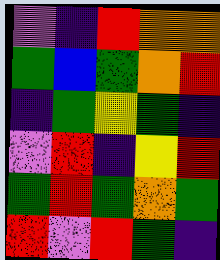[["violet", "indigo", "red", "orange", "orange"], ["green", "blue", "green", "orange", "red"], ["indigo", "green", "yellow", "green", "indigo"], ["violet", "red", "indigo", "yellow", "red"], ["green", "red", "green", "orange", "green"], ["red", "violet", "red", "green", "indigo"]]